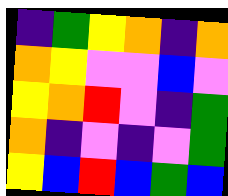[["indigo", "green", "yellow", "orange", "indigo", "orange"], ["orange", "yellow", "violet", "violet", "blue", "violet"], ["yellow", "orange", "red", "violet", "indigo", "green"], ["orange", "indigo", "violet", "indigo", "violet", "green"], ["yellow", "blue", "red", "blue", "green", "blue"]]